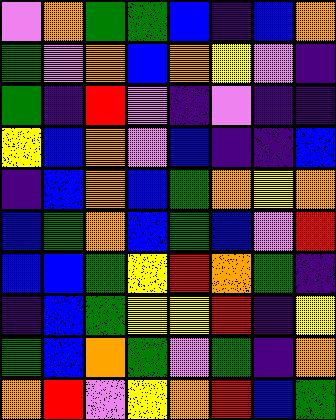[["violet", "orange", "green", "green", "blue", "indigo", "blue", "orange"], ["green", "violet", "orange", "blue", "orange", "yellow", "violet", "indigo"], ["green", "indigo", "red", "violet", "indigo", "violet", "indigo", "indigo"], ["yellow", "blue", "orange", "violet", "blue", "indigo", "indigo", "blue"], ["indigo", "blue", "orange", "blue", "green", "orange", "yellow", "orange"], ["blue", "green", "orange", "blue", "green", "blue", "violet", "red"], ["blue", "blue", "green", "yellow", "red", "orange", "green", "indigo"], ["indigo", "blue", "green", "yellow", "yellow", "red", "indigo", "yellow"], ["green", "blue", "orange", "green", "violet", "green", "indigo", "orange"], ["orange", "red", "violet", "yellow", "orange", "red", "blue", "green"]]